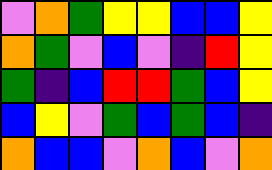[["violet", "orange", "green", "yellow", "yellow", "blue", "blue", "yellow"], ["orange", "green", "violet", "blue", "violet", "indigo", "red", "yellow"], ["green", "indigo", "blue", "red", "red", "green", "blue", "yellow"], ["blue", "yellow", "violet", "green", "blue", "green", "blue", "indigo"], ["orange", "blue", "blue", "violet", "orange", "blue", "violet", "orange"]]